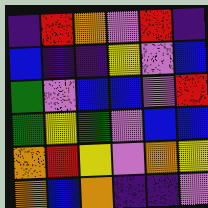[["indigo", "red", "orange", "violet", "red", "indigo"], ["blue", "indigo", "indigo", "yellow", "violet", "blue"], ["green", "violet", "blue", "blue", "violet", "red"], ["green", "yellow", "green", "violet", "blue", "blue"], ["orange", "red", "yellow", "violet", "orange", "yellow"], ["orange", "blue", "orange", "indigo", "indigo", "violet"]]